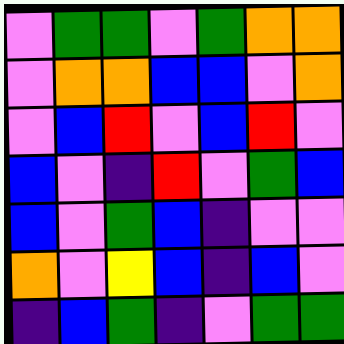[["violet", "green", "green", "violet", "green", "orange", "orange"], ["violet", "orange", "orange", "blue", "blue", "violet", "orange"], ["violet", "blue", "red", "violet", "blue", "red", "violet"], ["blue", "violet", "indigo", "red", "violet", "green", "blue"], ["blue", "violet", "green", "blue", "indigo", "violet", "violet"], ["orange", "violet", "yellow", "blue", "indigo", "blue", "violet"], ["indigo", "blue", "green", "indigo", "violet", "green", "green"]]